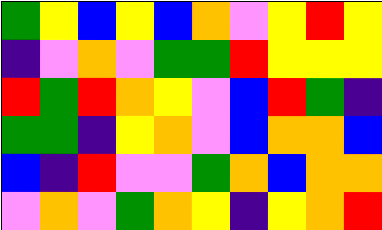[["green", "yellow", "blue", "yellow", "blue", "orange", "violet", "yellow", "red", "yellow"], ["indigo", "violet", "orange", "violet", "green", "green", "red", "yellow", "yellow", "yellow"], ["red", "green", "red", "orange", "yellow", "violet", "blue", "red", "green", "indigo"], ["green", "green", "indigo", "yellow", "orange", "violet", "blue", "orange", "orange", "blue"], ["blue", "indigo", "red", "violet", "violet", "green", "orange", "blue", "orange", "orange"], ["violet", "orange", "violet", "green", "orange", "yellow", "indigo", "yellow", "orange", "red"]]